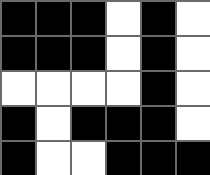[["black", "black", "black", "white", "black", "white"], ["black", "black", "black", "white", "black", "white"], ["white", "white", "white", "white", "black", "white"], ["black", "white", "black", "black", "black", "white"], ["black", "white", "white", "black", "black", "black"]]